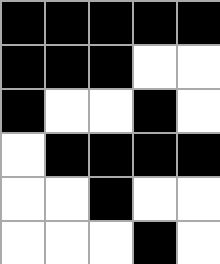[["black", "black", "black", "black", "black"], ["black", "black", "black", "white", "white"], ["black", "white", "white", "black", "white"], ["white", "black", "black", "black", "black"], ["white", "white", "black", "white", "white"], ["white", "white", "white", "black", "white"]]